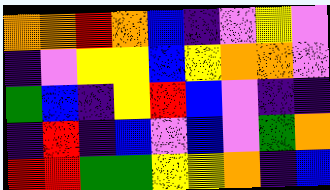[["orange", "orange", "red", "orange", "blue", "indigo", "violet", "yellow", "violet"], ["indigo", "violet", "yellow", "yellow", "blue", "yellow", "orange", "orange", "violet"], ["green", "blue", "indigo", "yellow", "red", "blue", "violet", "indigo", "indigo"], ["indigo", "red", "indigo", "blue", "violet", "blue", "violet", "green", "orange"], ["red", "red", "green", "green", "yellow", "yellow", "orange", "indigo", "blue"]]